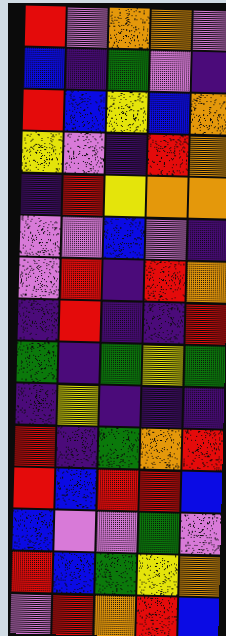[["red", "violet", "orange", "orange", "violet"], ["blue", "indigo", "green", "violet", "indigo"], ["red", "blue", "yellow", "blue", "orange"], ["yellow", "violet", "indigo", "red", "orange"], ["indigo", "red", "yellow", "orange", "orange"], ["violet", "violet", "blue", "violet", "indigo"], ["violet", "red", "indigo", "red", "orange"], ["indigo", "red", "indigo", "indigo", "red"], ["green", "indigo", "green", "yellow", "green"], ["indigo", "yellow", "indigo", "indigo", "indigo"], ["red", "indigo", "green", "orange", "red"], ["red", "blue", "red", "red", "blue"], ["blue", "violet", "violet", "green", "violet"], ["red", "blue", "green", "yellow", "orange"], ["violet", "red", "orange", "red", "blue"]]